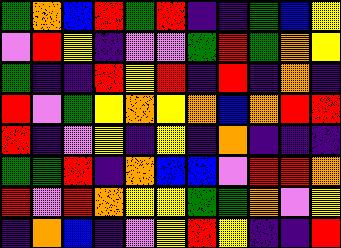[["green", "orange", "blue", "red", "green", "red", "indigo", "indigo", "green", "blue", "yellow"], ["violet", "red", "yellow", "indigo", "violet", "violet", "green", "red", "green", "orange", "yellow"], ["green", "indigo", "indigo", "red", "yellow", "red", "indigo", "red", "indigo", "orange", "indigo"], ["red", "violet", "green", "yellow", "orange", "yellow", "orange", "blue", "orange", "red", "red"], ["red", "indigo", "violet", "yellow", "indigo", "yellow", "indigo", "orange", "indigo", "indigo", "indigo"], ["green", "green", "red", "indigo", "orange", "blue", "blue", "violet", "red", "red", "orange"], ["red", "violet", "red", "orange", "yellow", "yellow", "green", "green", "orange", "violet", "yellow"], ["indigo", "orange", "blue", "indigo", "violet", "yellow", "red", "yellow", "indigo", "indigo", "red"]]